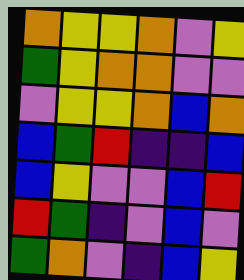[["orange", "yellow", "yellow", "orange", "violet", "yellow"], ["green", "yellow", "orange", "orange", "violet", "violet"], ["violet", "yellow", "yellow", "orange", "blue", "orange"], ["blue", "green", "red", "indigo", "indigo", "blue"], ["blue", "yellow", "violet", "violet", "blue", "red"], ["red", "green", "indigo", "violet", "blue", "violet"], ["green", "orange", "violet", "indigo", "blue", "yellow"]]